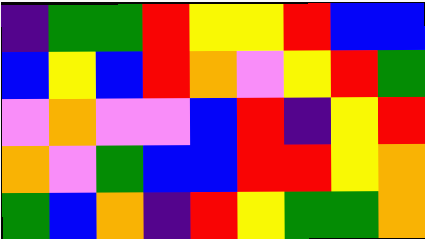[["indigo", "green", "green", "red", "yellow", "yellow", "red", "blue", "blue"], ["blue", "yellow", "blue", "red", "orange", "violet", "yellow", "red", "green"], ["violet", "orange", "violet", "violet", "blue", "red", "indigo", "yellow", "red"], ["orange", "violet", "green", "blue", "blue", "red", "red", "yellow", "orange"], ["green", "blue", "orange", "indigo", "red", "yellow", "green", "green", "orange"]]